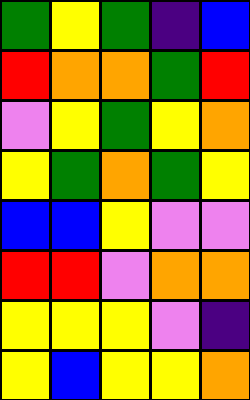[["green", "yellow", "green", "indigo", "blue"], ["red", "orange", "orange", "green", "red"], ["violet", "yellow", "green", "yellow", "orange"], ["yellow", "green", "orange", "green", "yellow"], ["blue", "blue", "yellow", "violet", "violet"], ["red", "red", "violet", "orange", "orange"], ["yellow", "yellow", "yellow", "violet", "indigo"], ["yellow", "blue", "yellow", "yellow", "orange"]]